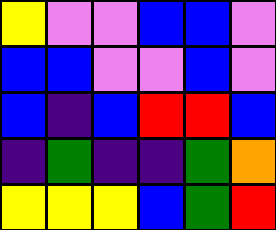[["yellow", "violet", "violet", "blue", "blue", "violet"], ["blue", "blue", "violet", "violet", "blue", "violet"], ["blue", "indigo", "blue", "red", "red", "blue"], ["indigo", "green", "indigo", "indigo", "green", "orange"], ["yellow", "yellow", "yellow", "blue", "green", "red"]]